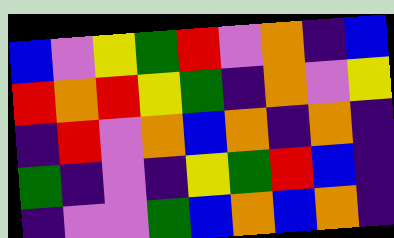[["blue", "violet", "yellow", "green", "red", "violet", "orange", "indigo", "blue"], ["red", "orange", "red", "yellow", "green", "indigo", "orange", "violet", "yellow"], ["indigo", "red", "violet", "orange", "blue", "orange", "indigo", "orange", "indigo"], ["green", "indigo", "violet", "indigo", "yellow", "green", "red", "blue", "indigo"], ["indigo", "violet", "violet", "green", "blue", "orange", "blue", "orange", "indigo"]]